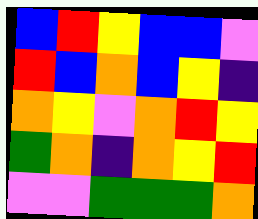[["blue", "red", "yellow", "blue", "blue", "violet"], ["red", "blue", "orange", "blue", "yellow", "indigo"], ["orange", "yellow", "violet", "orange", "red", "yellow"], ["green", "orange", "indigo", "orange", "yellow", "red"], ["violet", "violet", "green", "green", "green", "orange"]]